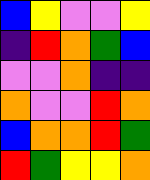[["blue", "yellow", "violet", "violet", "yellow"], ["indigo", "red", "orange", "green", "blue"], ["violet", "violet", "orange", "indigo", "indigo"], ["orange", "violet", "violet", "red", "orange"], ["blue", "orange", "orange", "red", "green"], ["red", "green", "yellow", "yellow", "orange"]]